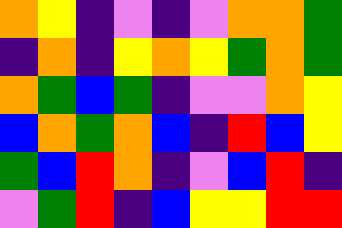[["orange", "yellow", "indigo", "violet", "indigo", "violet", "orange", "orange", "green"], ["indigo", "orange", "indigo", "yellow", "orange", "yellow", "green", "orange", "green"], ["orange", "green", "blue", "green", "indigo", "violet", "violet", "orange", "yellow"], ["blue", "orange", "green", "orange", "blue", "indigo", "red", "blue", "yellow"], ["green", "blue", "red", "orange", "indigo", "violet", "blue", "red", "indigo"], ["violet", "green", "red", "indigo", "blue", "yellow", "yellow", "red", "red"]]